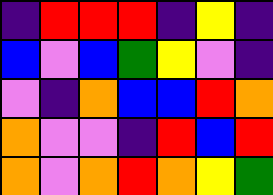[["indigo", "red", "red", "red", "indigo", "yellow", "indigo"], ["blue", "violet", "blue", "green", "yellow", "violet", "indigo"], ["violet", "indigo", "orange", "blue", "blue", "red", "orange"], ["orange", "violet", "violet", "indigo", "red", "blue", "red"], ["orange", "violet", "orange", "red", "orange", "yellow", "green"]]